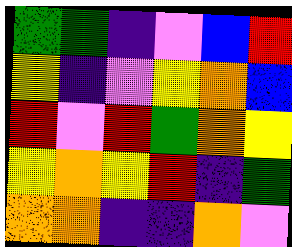[["green", "green", "indigo", "violet", "blue", "red"], ["yellow", "indigo", "violet", "yellow", "orange", "blue"], ["red", "violet", "red", "green", "orange", "yellow"], ["yellow", "orange", "yellow", "red", "indigo", "green"], ["orange", "orange", "indigo", "indigo", "orange", "violet"]]